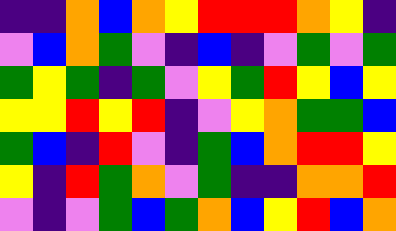[["indigo", "indigo", "orange", "blue", "orange", "yellow", "red", "red", "red", "orange", "yellow", "indigo"], ["violet", "blue", "orange", "green", "violet", "indigo", "blue", "indigo", "violet", "green", "violet", "green"], ["green", "yellow", "green", "indigo", "green", "violet", "yellow", "green", "red", "yellow", "blue", "yellow"], ["yellow", "yellow", "red", "yellow", "red", "indigo", "violet", "yellow", "orange", "green", "green", "blue"], ["green", "blue", "indigo", "red", "violet", "indigo", "green", "blue", "orange", "red", "red", "yellow"], ["yellow", "indigo", "red", "green", "orange", "violet", "green", "indigo", "indigo", "orange", "orange", "red"], ["violet", "indigo", "violet", "green", "blue", "green", "orange", "blue", "yellow", "red", "blue", "orange"]]